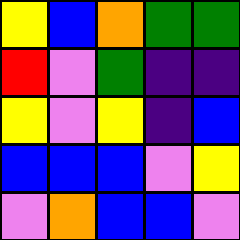[["yellow", "blue", "orange", "green", "green"], ["red", "violet", "green", "indigo", "indigo"], ["yellow", "violet", "yellow", "indigo", "blue"], ["blue", "blue", "blue", "violet", "yellow"], ["violet", "orange", "blue", "blue", "violet"]]